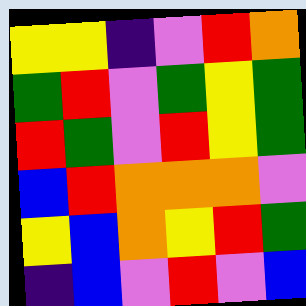[["yellow", "yellow", "indigo", "violet", "red", "orange"], ["green", "red", "violet", "green", "yellow", "green"], ["red", "green", "violet", "red", "yellow", "green"], ["blue", "red", "orange", "orange", "orange", "violet"], ["yellow", "blue", "orange", "yellow", "red", "green"], ["indigo", "blue", "violet", "red", "violet", "blue"]]